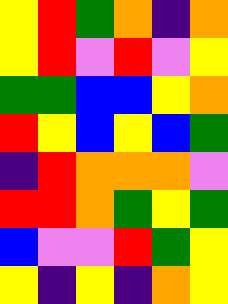[["yellow", "red", "green", "orange", "indigo", "orange"], ["yellow", "red", "violet", "red", "violet", "yellow"], ["green", "green", "blue", "blue", "yellow", "orange"], ["red", "yellow", "blue", "yellow", "blue", "green"], ["indigo", "red", "orange", "orange", "orange", "violet"], ["red", "red", "orange", "green", "yellow", "green"], ["blue", "violet", "violet", "red", "green", "yellow"], ["yellow", "indigo", "yellow", "indigo", "orange", "yellow"]]